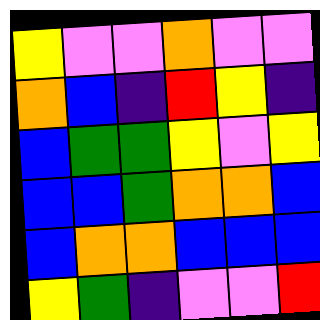[["yellow", "violet", "violet", "orange", "violet", "violet"], ["orange", "blue", "indigo", "red", "yellow", "indigo"], ["blue", "green", "green", "yellow", "violet", "yellow"], ["blue", "blue", "green", "orange", "orange", "blue"], ["blue", "orange", "orange", "blue", "blue", "blue"], ["yellow", "green", "indigo", "violet", "violet", "red"]]